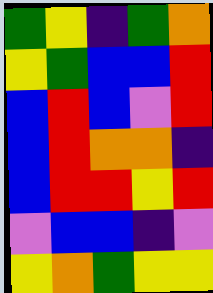[["green", "yellow", "indigo", "green", "orange"], ["yellow", "green", "blue", "blue", "red"], ["blue", "red", "blue", "violet", "red"], ["blue", "red", "orange", "orange", "indigo"], ["blue", "red", "red", "yellow", "red"], ["violet", "blue", "blue", "indigo", "violet"], ["yellow", "orange", "green", "yellow", "yellow"]]